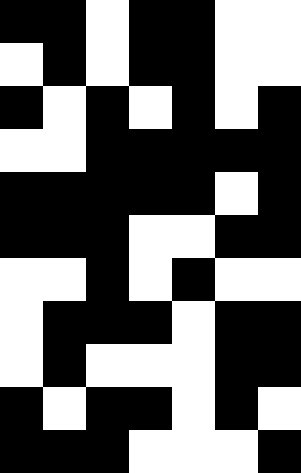[["black", "black", "white", "black", "black", "white", "white"], ["white", "black", "white", "black", "black", "white", "white"], ["black", "white", "black", "white", "black", "white", "black"], ["white", "white", "black", "black", "black", "black", "black"], ["black", "black", "black", "black", "black", "white", "black"], ["black", "black", "black", "white", "white", "black", "black"], ["white", "white", "black", "white", "black", "white", "white"], ["white", "black", "black", "black", "white", "black", "black"], ["white", "black", "white", "white", "white", "black", "black"], ["black", "white", "black", "black", "white", "black", "white"], ["black", "black", "black", "white", "white", "white", "black"]]